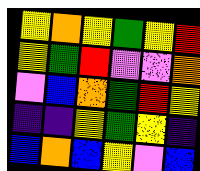[["yellow", "orange", "yellow", "green", "yellow", "red"], ["yellow", "green", "red", "violet", "violet", "orange"], ["violet", "blue", "orange", "green", "red", "yellow"], ["indigo", "indigo", "yellow", "green", "yellow", "indigo"], ["blue", "orange", "blue", "yellow", "violet", "blue"]]